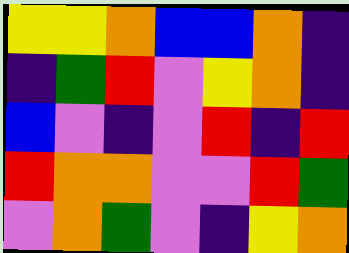[["yellow", "yellow", "orange", "blue", "blue", "orange", "indigo"], ["indigo", "green", "red", "violet", "yellow", "orange", "indigo"], ["blue", "violet", "indigo", "violet", "red", "indigo", "red"], ["red", "orange", "orange", "violet", "violet", "red", "green"], ["violet", "orange", "green", "violet", "indigo", "yellow", "orange"]]